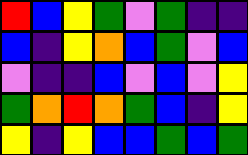[["red", "blue", "yellow", "green", "violet", "green", "indigo", "indigo"], ["blue", "indigo", "yellow", "orange", "blue", "green", "violet", "blue"], ["violet", "indigo", "indigo", "blue", "violet", "blue", "violet", "yellow"], ["green", "orange", "red", "orange", "green", "blue", "indigo", "yellow"], ["yellow", "indigo", "yellow", "blue", "blue", "green", "blue", "green"]]